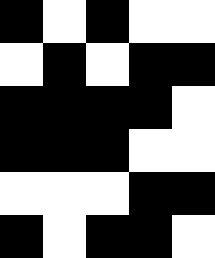[["black", "white", "black", "white", "white"], ["white", "black", "white", "black", "black"], ["black", "black", "black", "black", "white"], ["black", "black", "black", "white", "white"], ["white", "white", "white", "black", "black"], ["black", "white", "black", "black", "white"]]